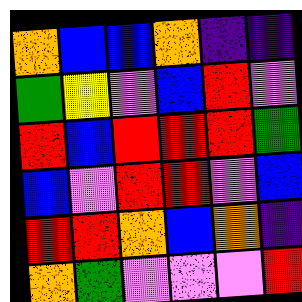[["orange", "blue", "blue", "orange", "indigo", "indigo"], ["green", "yellow", "violet", "blue", "red", "violet"], ["red", "blue", "red", "red", "red", "green"], ["blue", "violet", "red", "red", "violet", "blue"], ["red", "red", "orange", "blue", "orange", "indigo"], ["orange", "green", "violet", "violet", "violet", "red"]]